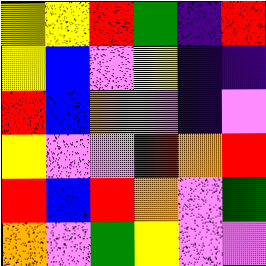[["yellow", "yellow", "red", "green", "indigo", "red"], ["yellow", "blue", "violet", "yellow", "indigo", "indigo"], ["red", "blue", "orange", "violet", "indigo", "violet"], ["yellow", "violet", "violet", "red", "orange", "red"], ["red", "blue", "red", "orange", "violet", "green"], ["orange", "violet", "green", "yellow", "violet", "violet"]]